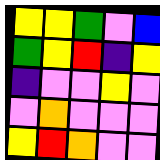[["yellow", "yellow", "green", "violet", "blue"], ["green", "yellow", "red", "indigo", "yellow"], ["indigo", "violet", "violet", "yellow", "violet"], ["violet", "orange", "violet", "violet", "violet"], ["yellow", "red", "orange", "violet", "violet"]]